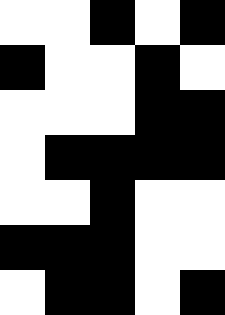[["white", "white", "black", "white", "black"], ["black", "white", "white", "black", "white"], ["white", "white", "white", "black", "black"], ["white", "black", "black", "black", "black"], ["white", "white", "black", "white", "white"], ["black", "black", "black", "white", "white"], ["white", "black", "black", "white", "black"]]